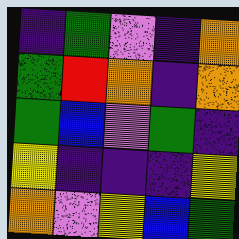[["indigo", "green", "violet", "indigo", "orange"], ["green", "red", "orange", "indigo", "orange"], ["green", "blue", "violet", "green", "indigo"], ["yellow", "indigo", "indigo", "indigo", "yellow"], ["orange", "violet", "yellow", "blue", "green"]]